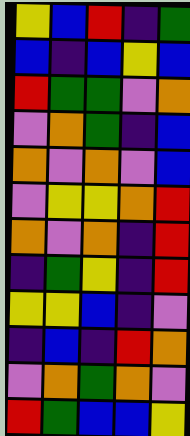[["yellow", "blue", "red", "indigo", "green"], ["blue", "indigo", "blue", "yellow", "blue"], ["red", "green", "green", "violet", "orange"], ["violet", "orange", "green", "indigo", "blue"], ["orange", "violet", "orange", "violet", "blue"], ["violet", "yellow", "yellow", "orange", "red"], ["orange", "violet", "orange", "indigo", "red"], ["indigo", "green", "yellow", "indigo", "red"], ["yellow", "yellow", "blue", "indigo", "violet"], ["indigo", "blue", "indigo", "red", "orange"], ["violet", "orange", "green", "orange", "violet"], ["red", "green", "blue", "blue", "yellow"]]